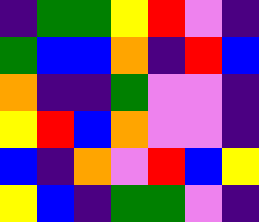[["indigo", "green", "green", "yellow", "red", "violet", "indigo"], ["green", "blue", "blue", "orange", "indigo", "red", "blue"], ["orange", "indigo", "indigo", "green", "violet", "violet", "indigo"], ["yellow", "red", "blue", "orange", "violet", "violet", "indigo"], ["blue", "indigo", "orange", "violet", "red", "blue", "yellow"], ["yellow", "blue", "indigo", "green", "green", "violet", "indigo"]]